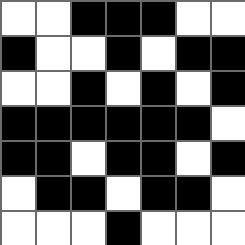[["white", "white", "black", "black", "black", "white", "white"], ["black", "white", "white", "black", "white", "black", "black"], ["white", "white", "black", "white", "black", "white", "black"], ["black", "black", "black", "black", "black", "black", "white"], ["black", "black", "white", "black", "black", "white", "black"], ["white", "black", "black", "white", "black", "black", "white"], ["white", "white", "white", "black", "white", "white", "white"]]